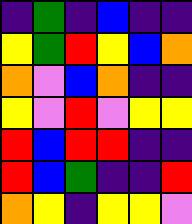[["indigo", "green", "indigo", "blue", "indigo", "indigo"], ["yellow", "green", "red", "yellow", "blue", "orange"], ["orange", "violet", "blue", "orange", "indigo", "indigo"], ["yellow", "violet", "red", "violet", "yellow", "yellow"], ["red", "blue", "red", "red", "indigo", "indigo"], ["red", "blue", "green", "indigo", "indigo", "red"], ["orange", "yellow", "indigo", "yellow", "yellow", "violet"]]